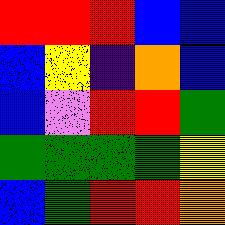[["red", "red", "red", "blue", "blue"], ["blue", "yellow", "indigo", "orange", "blue"], ["blue", "violet", "red", "red", "green"], ["green", "green", "green", "green", "yellow"], ["blue", "green", "red", "red", "orange"]]